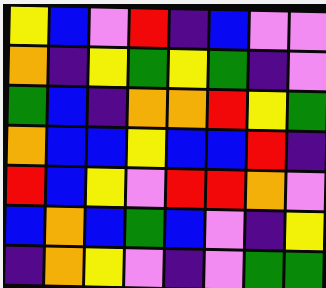[["yellow", "blue", "violet", "red", "indigo", "blue", "violet", "violet"], ["orange", "indigo", "yellow", "green", "yellow", "green", "indigo", "violet"], ["green", "blue", "indigo", "orange", "orange", "red", "yellow", "green"], ["orange", "blue", "blue", "yellow", "blue", "blue", "red", "indigo"], ["red", "blue", "yellow", "violet", "red", "red", "orange", "violet"], ["blue", "orange", "blue", "green", "blue", "violet", "indigo", "yellow"], ["indigo", "orange", "yellow", "violet", "indigo", "violet", "green", "green"]]